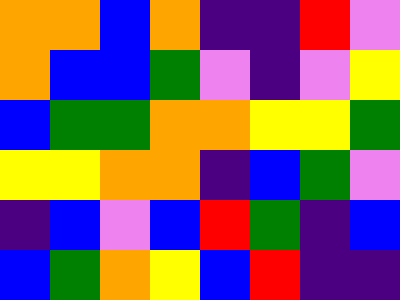[["orange", "orange", "blue", "orange", "indigo", "indigo", "red", "violet"], ["orange", "blue", "blue", "green", "violet", "indigo", "violet", "yellow"], ["blue", "green", "green", "orange", "orange", "yellow", "yellow", "green"], ["yellow", "yellow", "orange", "orange", "indigo", "blue", "green", "violet"], ["indigo", "blue", "violet", "blue", "red", "green", "indigo", "blue"], ["blue", "green", "orange", "yellow", "blue", "red", "indigo", "indigo"]]